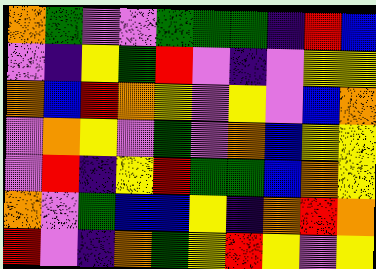[["orange", "green", "violet", "violet", "green", "green", "green", "indigo", "red", "blue"], ["violet", "indigo", "yellow", "green", "red", "violet", "indigo", "violet", "yellow", "yellow"], ["orange", "blue", "red", "orange", "yellow", "violet", "yellow", "violet", "blue", "orange"], ["violet", "orange", "yellow", "violet", "green", "violet", "orange", "blue", "yellow", "yellow"], ["violet", "red", "indigo", "yellow", "red", "green", "green", "blue", "orange", "yellow"], ["orange", "violet", "green", "blue", "blue", "yellow", "indigo", "orange", "red", "orange"], ["red", "violet", "indigo", "orange", "green", "yellow", "red", "yellow", "violet", "yellow"]]